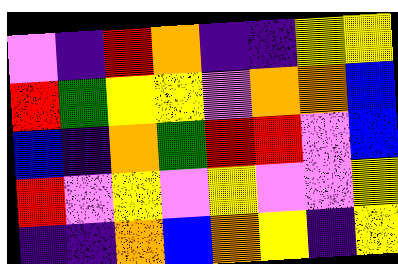[["violet", "indigo", "red", "orange", "indigo", "indigo", "yellow", "yellow"], ["red", "green", "yellow", "yellow", "violet", "orange", "orange", "blue"], ["blue", "indigo", "orange", "green", "red", "red", "violet", "blue"], ["red", "violet", "yellow", "violet", "yellow", "violet", "violet", "yellow"], ["indigo", "indigo", "orange", "blue", "orange", "yellow", "indigo", "yellow"]]